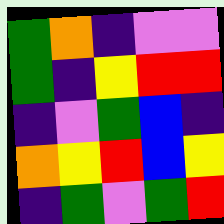[["green", "orange", "indigo", "violet", "violet"], ["green", "indigo", "yellow", "red", "red"], ["indigo", "violet", "green", "blue", "indigo"], ["orange", "yellow", "red", "blue", "yellow"], ["indigo", "green", "violet", "green", "red"]]